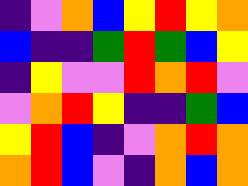[["indigo", "violet", "orange", "blue", "yellow", "red", "yellow", "orange"], ["blue", "indigo", "indigo", "green", "red", "green", "blue", "yellow"], ["indigo", "yellow", "violet", "violet", "red", "orange", "red", "violet"], ["violet", "orange", "red", "yellow", "indigo", "indigo", "green", "blue"], ["yellow", "red", "blue", "indigo", "violet", "orange", "red", "orange"], ["orange", "red", "blue", "violet", "indigo", "orange", "blue", "orange"]]